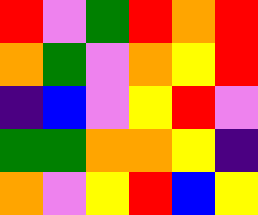[["red", "violet", "green", "red", "orange", "red"], ["orange", "green", "violet", "orange", "yellow", "red"], ["indigo", "blue", "violet", "yellow", "red", "violet"], ["green", "green", "orange", "orange", "yellow", "indigo"], ["orange", "violet", "yellow", "red", "blue", "yellow"]]